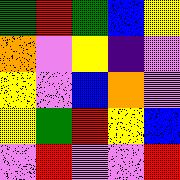[["green", "red", "green", "blue", "yellow"], ["orange", "violet", "yellow", "indigo", "violet"], ["yellow", "violet", "blue", "orange", "violet"], ["yellow", "green", "red", "yellow", "blue"], ["violet", "red", "violet", "violet", "red"]]